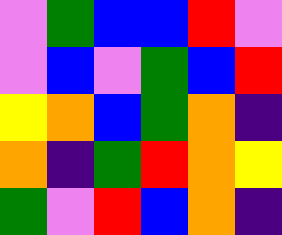[["violet", "green", "blue", "blue", "red", "violet"], ["violet", "blue", "violet", "green", "blue", "red"], ["yellow", "orange", "blue", "green", "orange", "indigo"], ["orange", "indigo", "green", "red", "orange", "yellow"], ["green", "violet", "red", "blue", "orange", "indigo"]]